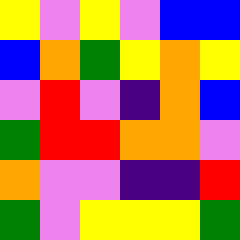[["yellow", "violet", "yellow", "violet", "blue", "blue"], ["blue", "orange", "green", "yellow", "orange", "yellow"], ["violet", "red", "violet", "indigo", "orange", "blue"], ["green", "red", "red", "orange", "orange", "violet"], ["orange", "violet", "violet", "indigo", "indigo", "red"], ["green", "violet", "yellow", "yellow", "yellow", "green"]]